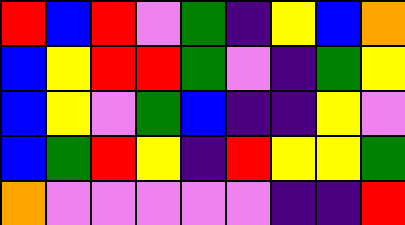[["red", "blue", "red", "violet", "green", "indigo", "yellow", "blue", "orange"], ["blue", "yellow", "red", "red", "green", "violet", "indigo", "green", "yellow"], ["blue", "yellow", "violet", "green", "blue", "indigo", "indigo", "yellow", "violet"], ["blue", "green", "red", "yellow", "indigo", "red", "yellow", "yellow", "green"], ["orange", "violet", "violet", "violet", "violet", "violet", "indigo", "indigo", "red"]]